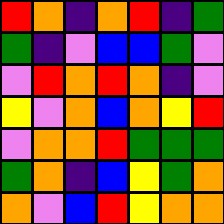[["red", "orange", "indigo", "orange", "red", "indigo", "green"], ["green", "indigo", "violet", "blue", "blue", "green", "violet"], ["violet", "red", "orange", "red", "orange", "indigo", "violet"], ["yellow", "violet", "orange", "blue", "orange", "yellow", "red"], ["violet", "orange", "orange", "red", "green", "green", "green"], ["green", "orange", "indigo", "blue", "yellow", "green", "orange"], ["orange", "violet", "blue", "red", "yellow", "orange", "orange"]]